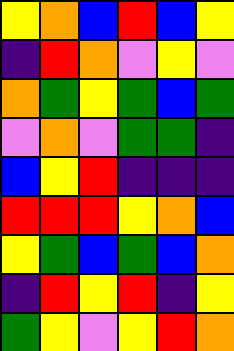[["yellow", "orange", "blue", "red", "blue", "yellow"], ["indigo", "red", "orange", "violet", "yellow", "violet"], ["orange", "green", "yellow", "green", "blue", "green"], ["violet", "orange", "violet", "green", "green", "indigo"], ["blue", "yellow", "red", "indigo", "indigo", "indigo"], ["red", "red", "red", "yellow", "orange", "blue"], ["yellow", "green", "blue", "green", "blue", "orange"], ["indigo", "red", "yellow", "red", "indigo", "yellow"], ["green", "yellow", "violet", "yellow", "red", "orange"]]